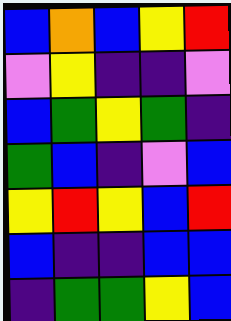[["blue", "orange", "blue", "yellow", "red"], ["violet", "yellow", "indigo", "indigo", "violet"], ["blue", "green", "yellow", "green", "indigo"], ["green", "blue", "indigo", "violet", "blue"], ["yellow", "red", "yellow", "blue", "red"], ["blue", "indigo", "indigo", "blue", "blue"], ["indigo", "green", "green", "yellow", "blue"]]